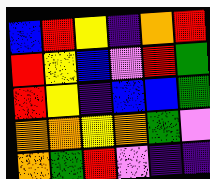[["blue", "red", "yellow", "indigo", "orange", "red"], ["red", "yellow", "blue", "violet", "red", "green"], ["red", "yellow", "indigo", "blue", "blue", "green"], ["orange", "orange", "yellow", "orange", "green", "violet"], ["orange", "green", "red", "violet", "indigo", "indigo"]]